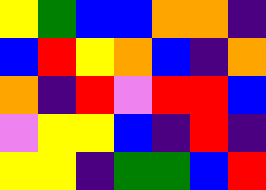[["yellow", "green", "blue", "blue", "orange", "orange", "indigo"], ["blue", "red", "yellow", "orange", "blue", "indigo", "orange"], ["orange", "indigo", "red", "violet", "red", "red", "blue"], ["violet", "yellow", "yellow", "blue", "indigo", "red", "indigo"], ["yellow", "yellow", "indigo", "green", "green", "blue", "red"]]